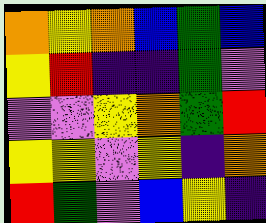[["orange", "yellow", "orange", "blue", "green", "blue"], ["yellow", "red", "indigo", "indigo", "green", "violet"], ["violet", "violet", "yellow", "orange", "green", "red"], ["yellow", "yellow", "violet", "yellow", "indigo", "orange"], ["red", "green", "violet", "blue", "yellow", "indigo"]]